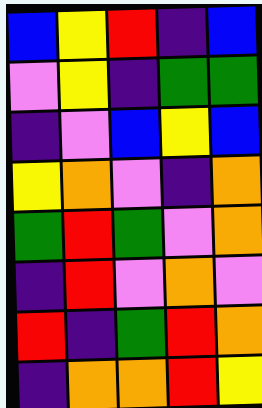[["blue", "yellow", "red", "indigo", "blue"], ["violet", "yellow", "indigo", "green", "green"], ["indigo", "violet", "blue", "yellow", "blue"], ["yellow", "orange", "violet", "indigo", "orange"], ["green", "red", "green", "violet", "orange"], ["indigo", "red", "violet", "orange", "violet"], ["red", "indigo", "green", "red", "orange"], ["indigo", "orange", "orange", "red", "yellow"]]